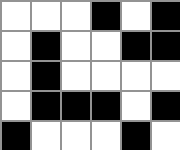[["white", "white", "white", "black", "white", "black"], ["white", "black", "white", "white", "black", "black"], ["white", "black", "white", "white", "white", "white"], ["white", "black", "black", "black", "white", "black"], ["black", "white", "white", "white", "black", "white"]]